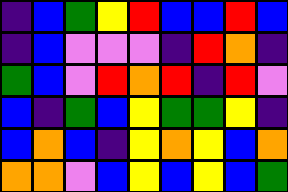[["indigo", "blue", "green", "yellow", "red", "blue", "blue", "red", "blue"], ["indigo", "blue", "violet", "violet", "violet", "indigo", "red", "orange", "indigo"], ["green", "blue", "violet", "red", "orange", "red", "indigo", "red", "violet"], ["blue", "indigo", "green", "blue", "yellow", "green", "green", "yellow", "indigo"], ["blue", "orange", "blue", "indigo", "yellow", "orange", "yellow", "blue", "orange"], ["orange", "orange", "violet", "blue", "yellow", "blue", "yellow", "blue", "green"]]